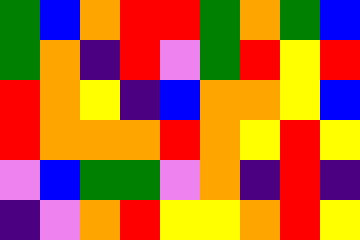[["green", "blue", "orange", "red", "red", "green", "orange", "green", "blue"], ["green", "orange", "indigo", "red", "violet", "green", "red", "yellow", "red"], ["red", "orange", "yellow", "indigo", "blue", "orange", "orange", "yellow", "blue"], ["red", "orange", "orange", "orange", "red", "orange", "yellow", "red", "yellow"], ["violet", "blue", "green", "green", "violet", "orange", "indigo", "red", "indigo"], ["indigo", "violet", "orange", "red", "yellow", "yellow", "orange", "red", "yellow"]]